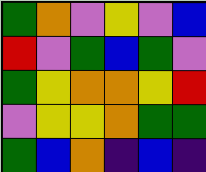[["green", "orange", "violet", "yellow", "violet", "blue"], ["red", "violet", "green", "blue", "green", "violet"], ["green", "yellow", "orange", "orange", "yellow", "red"], ["violet", "yellow", "yellow", "orange", "green", "green"], ["green", "blue", "orange", "indigo", "blue", "indigo"]]